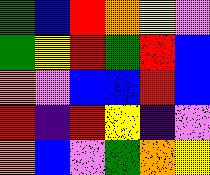[["green", "blue", "red", "orange", "yellow", "violet"], ["green", "yellow", "red", "green", "red", "blue"], ["orange", "violet", "blue", "blue", "red", "blue"], ["red", "indigo", "red", "yellow", "indigo", "violet"], ["orange", "blue", "violet", "green", "orange", "yellow"]]